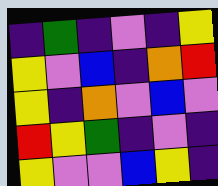[["indigo", "green", "indigo", "violet", "indigo", "yellow"], ["yellow", "violet", "blue", "indigo", "orange", "red"], ["yellow", "indigo", "orange", "violet", "blue", "violet"], ["red", "yellow", "green", "indigo", "violet", "indigo"], ["yellow", "violet", "violet", "blue", "yellow", "indigo"]]